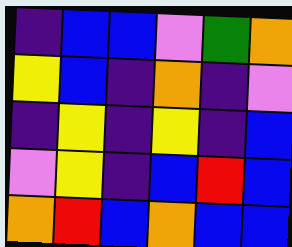[["indigo", "blue", "blue", "violet", "green", "orange"], ["yellow", "blue", "indigo", "orange", "indigo", "violet"], ["indigo", "yellow", "indigo", "yellow", "indigo", "blue"], ["violet", "yellow", "indigo", "blue", "red", "blue"], ["orange", "red", "blue", "orange", "blue", "blue"]]